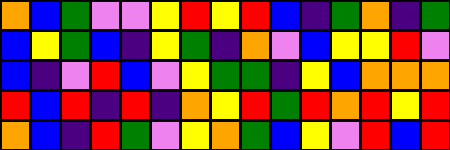[["orange", "blue", "green", "violet", "violet", "yellow", "red", "yellow", "red", "blue", "indigo", "green", "orange", "indigo", "green"], ["blue", "yellow", "green", "blue", "indigo", "yellow", "green", "indigo", "orange", "violet", "blue", "yellow", "yellow", "red", "violet"], ["blue", "indigo", "violet", "red", "blue", "violet", "yellow", "green", "green", "indigo", "yellow", "blue", "orange", "orange", "orange"], ["red", "blue", "red", "indigo", "red", "indigo", "orange", "yellow", "red", "green", "red", "orange", "red", "yellow", "red"], ["orange", "blue", "indigo", "red", "green", "violet", "yellow", "orange", "green", "blue", "yellow", "violet", "red", "blue", "red"]]